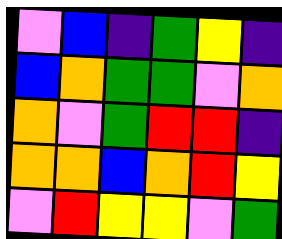[["violet", "blue", "indigo", "green", "yellow", "indigo"], ["blue", "orange", "green", "green", "violet", "orange"], ["orange", "violet", "green", "red", "red", "indigo"], ["orange", "orange", "blue", "orange", "red", "yellow"], ["violet", "red", "yellow", "yellow", "violet", "green"]]